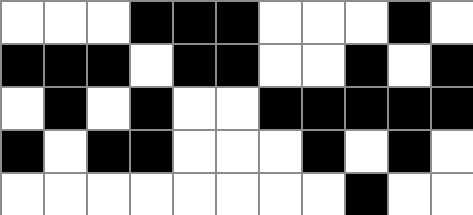[["white", "white", "white", "black", "black", "black", "white", "white", "white", "black", "white"], ["black", "black", "black", "white", "black", "black", "white", "white", "black", "white", "black"], ["white", "black", "white", "black", "white", "white", "black", "black", "black", "black", "black"], ["black", "white", "black", "black", "white", "white", "white", "black", "white", "black", "white"], ["white", "white", "white", "white", "white", "white", "white", "white", "black", "white", "white"]]